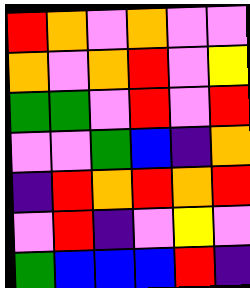[["red", "orange", "violet", "orange", "violet", "violet"], ["orange", "violet", "orange", "red", "violet", "yellow"], ["green", "green", "violet", "red", "violet", "red"], ["violet", "violet", "green", "blue", "indigo", "orange"], ["indigo", "red", "orange", "red", "orange", "red"], ["violet", "red", "indigo", "violet", "yellow", "violet"], ["green", "blue", "blue", "blue", "red", "indigo"]]